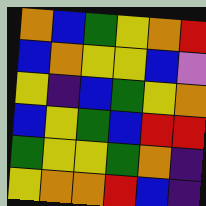[["orange", "blue", "green", "yellow", "orange", "red"], ["blue", "orange", "yellow", "yellow", "blue", "violet"], ["yellow", "indigo", "blue", "green", "yellow", "orange"], ["blue", "yellow", "green", "blue", "red", "red"], ["green", "yellow", "yellow", "green", "orange", "indigo"], ["yellow", "orange", "orange", "red", "blue", "indigo"]]